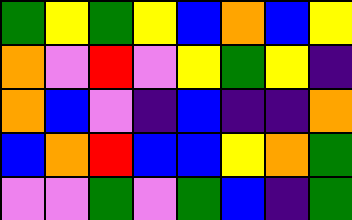[["green", "yellow", "green", "yellow", "blue", "orange", "blue", "yellow"], ["orange", "violet", "red", "violet", "yellow", "green", "yellow", "indigo"], ["orange", "blue", "violet", "indigo", "blue", "indigo", "indigo", "orange"], ["blue", "orange", "red", "blue", "blue", "yellow", "orange", "green"], ["violet", "violet", "green", "violet", "green", "blue", "indigo", "green"]]